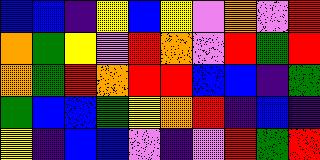[["blue", "blue", "indigo", "yellow", "blue", "yellow", "violet", "orange", "violet", "red"], ["orange", "green", "yellow", "violet", "red", "orange", "violet", "red", "green", "red"], ["orange", "green", "red", "orange", "red", "red", "blue", "blue", "indigo", "green"], ["green", "blue", "blue", "green", "yellow", "orange", "red", "indigo", "blue", "indigo"], ["yellow", "indigo", "blue", "blue", "violet", "indigo", "violet", "red", "green", "red"]]